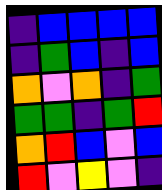[["indigo", "blue", "blue", "blue", "blue"], ["indigo", "green", "blue", "indigo", "blue"], ["orange", "violet", "orange", "indigo", "green"], ["green", "green", "indigo", "green", "red"], ["orange", "red", "blue", "violet", "blue"], ["red", "violet", "yellow", "violet", "indigo"]]